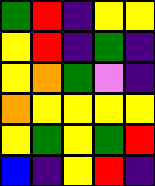[["green", "red", "indigo", "yellow", "yellow"], ["yellow", "red", "indigo", "green", "indigo"], ["yellow", "orange", "green", "violet", "indigo"], ["orange", "yellow", "yellow", "yellow", "yellow"], ["yellow", "green", "yellow", "green", "red"], ["blue", "indigo", "yellow", "red", "indigo"]]